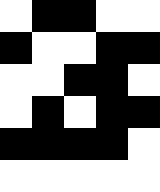[["white", "black", "black", "white", "white"], ["black", "white", "white", "black", "black"], ["white", "white", "black", "black", "white"], ["white", "black", "white", "black", "black"], ["black", "black", "black", "black", "white"], ["white", "white", "white", "white", "white"]]